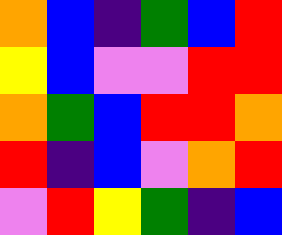[["orange", "blue", "indigo", "green", "blue", "red"], ["yellow", "blue", "violet", "violet", "red", "red"], ["orange", "green", "blue", "red", "red", "orange"], ["red", "indigo", "blue", "violet", "orange", "red"], ["violet", "red", "yellow", "green", "indigo", "blue"]]